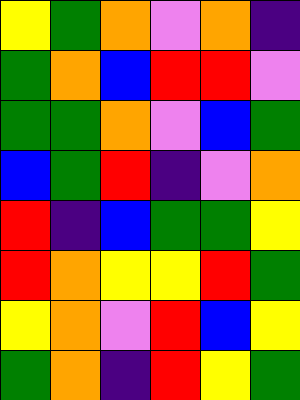[["yellow", "green", "orange", "violet", "orange", "indigo"], ["green", "orange", "blue", "red", "red", "violet"], ["green", "green", "orange", "violet", "blue", "green"], ["blue", "green", "red", "indigo", "violet", "orange"], ["red", "indigo", "blue", "green", "green", "yellow"], ["red", "orange", "yellow", "yellow", "red", "green"], ["yellow", "orange", "violet", "red", "blue", "yellow"], ["green", "orange", "indigo", "red", "yellow", "green"]]